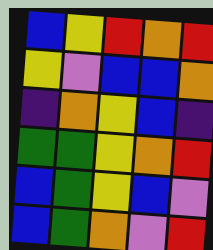[["blue", "yellow", "red", "orange", "red"], ["yellow", "violet", "blue", "blue", "orange"], ["indigo", "orange", "yellow", "blue", "indigo"], ["green", "green", "yellow", "orange", "red"], ["blue", "green", "yellow", "blue", "violet"], ["blue", "green", "orange", "violet", "red"]]